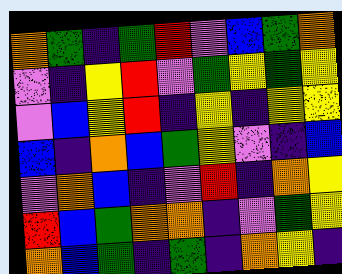[["orange", "green", "indigo", "green", "red", "violet", "blue", "green", "orange"], ["violet", "indigo", "yellow", "red", "violet", "green", "yellow", "green", "yellow"], ["violet", "blue", "yellow", "red", "indigo", "yellow", "indigo", "yellow", "yellow"], ["blue", "indigo", "orange", "blue", "green", "yellow", "violet", "indigo", "blue"], ["violet", "orange", "blue", "indigo", "violet", "red", "indigo", "orange", "yellow"], ["red", "blue", "green", "orange", "orange", "indigo", "violet", "green", "yellow"], ["orange", "blue", "green", "indigo", "green", "indigo", "orange", "yellow", "indigo"]]